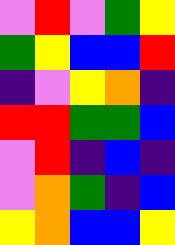[["violet", "red", "violet", "green", "yellow"], ["green", "yellow", "blue", "blue", "red"], ["indigo", "violet", "yellow", "orange", "indigo"], ["red", "red", "green", "green", "blue"], ["violet", "red", "indigo", "blue", "indigo"], ["violet", "orange", "green", "indigo", "blue"], ["yellow", "orange", "blue", "blue", "yellow"]]